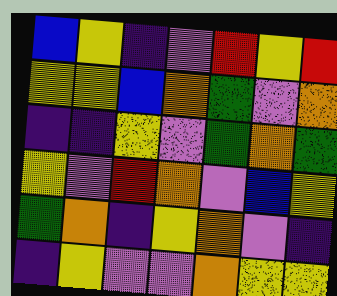[["blue", "yellow", "indigo", "violet", "red", "yellow", "red"], ["yellow", "yellow", "blue", "orange", "green", "violet", "orange"], ["indigo", "indigo", "yellow", "violet", "green", "orange", "green"], ["yellow", "violet", "red", "orange", "violet", "blue", "yellow"], ["green", "orange", "indigo", "yellow", "orange", "violet", "indigo"], ["indigo", "yellow", "violet", "violet", "orange", "yellow", "yellow"]]